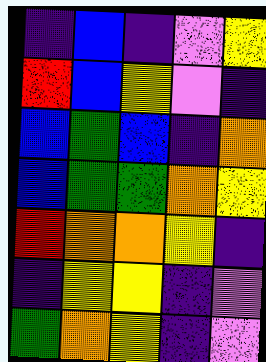[["indigo", "blue", "indigo", "violet", "yellow"], ["red", "blue", "yellow", "violet", "indigo"], ["blue", "green", "blue", "indigo", "orange"], ["blue", "green", "green", "orange", "yellow"], ["red", "orange", "orange", "yellow", "indigo"], ["indigo", "yellow", "yellow", "indigo", "violet"], ["green", "orange", "yellow", "indigo", "violet"]]